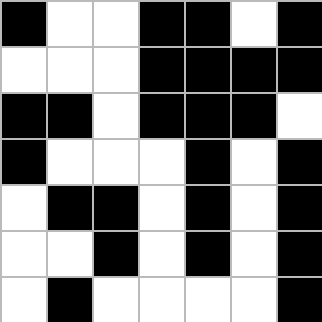[["black", "white", "white", "black", "black", "white", "black"], ["white", "white", "white", "black", "black", "black", "black"], ["black", "black", "white", "black", "black", "black", "white"], ["black", "white", "white", "white", "black", "white", "black"], ["white", "black", "black", "white", "black", "white", "black"], ["white", "white", "black", "white", "black", "white", "black"], ["white", "black", "white", "white", "white", "white", "black"]]